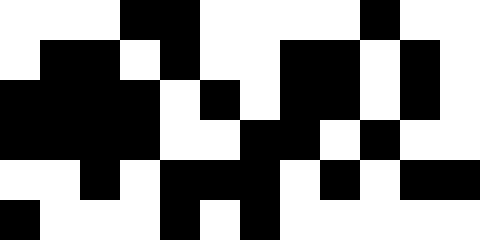[["white", "white", "white", "black", "black", "white", "white", "white", "white", "black", "white", "white"], ["white", "black", "black", "white", "black", "white", "white", "black", "black", "white", "black", "white"], ["black", "black", "black", "black", "white", "black", "white", "black", "black", "white", "black", "white"], ["black", "black", "black", "black", "white", "white", "black", "black", "white", "black", "white", "white"], ["white", "white", "black", "white", "black", "black", "black", "white", "black", "white", "black", "black"], ["black", "white", "white", "white", "black", "white", "black", "white", "white", "white", "white", "white"]]